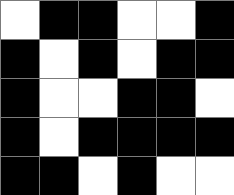[["white", "black", "black", "white", "white", "black"], ["black", "white", "black", "white", "black", "black"], ["black", "white", "white", "black", "black", "white"], ["black", "white", "black", "black", "black", "black"], ["black", "black", "white", "black", "white", "white"]]